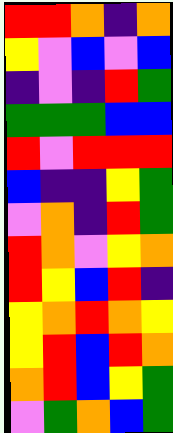[["red", "red", "orange", "indigo", "orange"], ["yellow", "violet", "blue", "violet", "blue"], ["indigo", "violet", "indigo", "red", "green"], ["green", "green", "green", "blue", "blue"], ["red", "violet", "red", "red", "red"], ["blue", "indigo", "indigo", "yellow", "green"], ["violet", "orange", "indigo", "red", "green"], ["red", "orange", "violet", "yellow", "orange"], ["red", "yellow", "blue", "red", "indigo"], ["yellow", "orange", "red", "orange", "yellow"], ["yellow", "red", "blue", "red", "orange"], ["orange", "red", "blue", "yellow", "green"], ["violet", "green", "orange", "blue", "green"]]